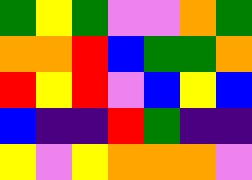[["green", "yellow", "green", "violet", "violet", "orange", "green"], ["orange", "orange", "red", "blue", "green", "green", "orange"], ["red", "yellow", "red", "violet", "blue", "yellow", "blue"], ["blue", "indigo", "indigo", "red", "green", "indigo", "indigo"], ["yellow", "violet", "yellow", "orange", "orange", "orange", "violet"]]